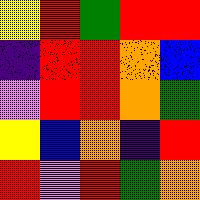[["yellow", "red", "green", "red", "red"], ["indigo", "red", "red", "orange", "blue"], ["violet", "red", "red", "orange", "green"], ["yellow", "blue", "orange", "indigo", "red"], ["red", "violet", "red", "green", "orange"]]